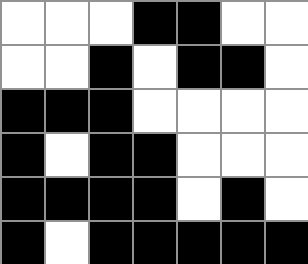[["white", "white", "white", "black", "black", "white", "white"], ["white", "white", "black", "white", "black", "black", "white"], ["black", "black", "black", "white", "white", "white", "white"], ["black", "white", "black", "black", "white", "white", "white"], ["black", "black", "black", "black", "white", "black", "white"], ["black", "white", "black", "black", "black", "black", "black"]]